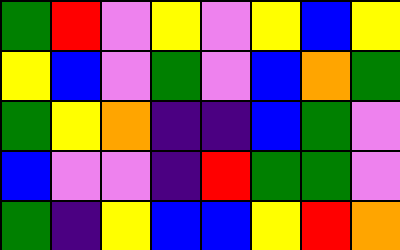[["green", "red", "violet", "yellow", "violet", "yellow", "blue", "yellow"], ["yellow", "blue", "violet", "green", "violet", "blue", "orange", "green"], ["green", "yellow", "orange", "indigo", "indigo", "blue", "green", "violet"], ["blue", "violet", "violet", "indigo", "red", "green", "green", "violet"], ["green", "indigo", "yellow", "blue", "blue", "yellow", "red", "orange"]]